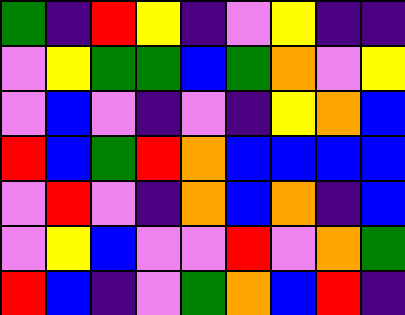[["green", "indigo", "red", "yellow", "indigo", "violet", "yellow", "indigo", "indigo"], ["violet", "yellow", "green", "green", "blue", "green", "orange", "violet", "yellow"], ["violet", "blue", "violet", "indigo", "violet", "indigo", "yellow", "orange", "blue"], ["red", "blue", "green", "red", "orange", "blue", "blue", "blue", "blue"], ["violet", "red", "violet", "indigo", "orange", "blue", "orange", "indigo", "blue"], ["violet", "yellow", "blue", "violet", "violet", "red", "violet", "orange", "green"], ["red", "blue", "indigo", "violet", "green", "orange", "blue", "red", "indigo"]]